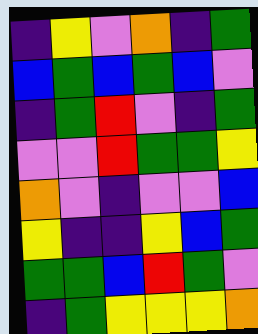[["indigo", "yellow", "violet", "orange", "indigo", "green"], ["blue", "green", "blue", "green", "blue", "violet"], ["indigo", "green", "red", "violet", "indigo", "green"], ["violet", "violet", "red", "green", "green", "yellow"], ["orange", "violet", "indigo", "violet", "violet", "blue"], ["yellow", "indigo", "indigo", "yellow", "blue", "green"], ["green", "green", "blue", "red", "green", "violet"], ["indigo", "green", "yellow", "yellow", "yellow", "orange"]]